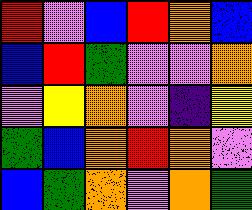[["red", "violet", "blue", "red", "orange", "blue"], ["blue", "red", "green", "violet", "violet", "orange"], ["violet", "yellow", "orange", "violet", "indigo", "yellow"], ["green", "blue", "orange", "red", "orange", "violet"], ["blue", "green", "orange", "violet", "orange", "green"]]